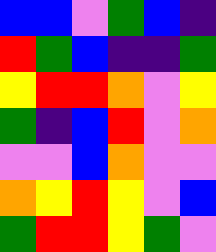[["blue", "blue", "violet", "green", "blue", "indigo"], ["red", "green", "blue", "indigo", "indigo", "green"], ["yellow", "red", "red", "orange", "violet", "yellow"], ["green", "indigo", "blue", "red", "violet", "orange"], ["violet", "violet", "blue", "orange", "violet", "violet"], ["orange", "yellow", "red", "yellow", "violet", "blue"], ["green", "red", "red", "yellow", "green", "violet"]]